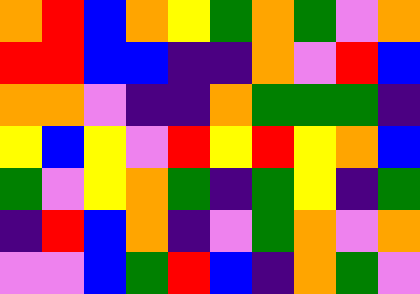[["orange", "red", "blue", "orange", "yellow", "green", "orange", "green", "violet", "orange"], ["red", "red", "blue", "blue", "indigo", "indigo", "orange", "violet", "red", "blue"], ["orange", "orange", "violet", "indigo", "indigo", "orange", "green", "green", "green", "indigo"], ["yellow", "blue", "yellow", "violet", "red", "yellow", "red", "yellow", "orange", "blue"], ["green", "violet", "yellow", "orange", "green", "indigo", "green", "yellow", "indigo", "green"], ["indigo", "red", "blue", "orange", "indigo", "violet", "green", "orange", "violet", "orange"], ["violet", "violet", "blue", "green", "red", "blue", "indigo", "orange", "green", "violet"]]